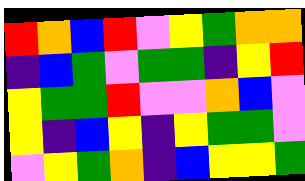[["red", "orange", "blue", "red", "violet", "yellow", "green", "orange", "orange"], ["indigo", "blue", "green", "violet", "green", "green", "indigo", "yellow", "red"], ["yellow", "green", "green", "red", "violet", "violet", "orange", "blue", "violet"], ["yellow", "indigo", "blue", "yellow", "indigo", "yellow", "green", "green", "violet"], ["violet", "yellow", "green", "orange", "indigo", "blue", "yellow", "yellow", "green"]]